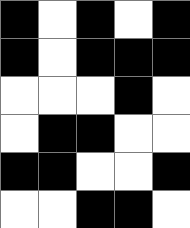[["black", "white", "black", "white", "black"], ["black", "white", "black", "black", "black"], ["white", "white", "white", "black", "white"], ["white", "black", "black", "white", "white"], ["black", "black", "white", "white", "black"], ["white", "white", "black", "black", "white"]]